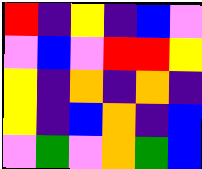[["red", "indigo", "yellow", "indigo", "blue", "violet"], ["violet", "blue", "violet", "red", "red", "yellow"], ["yellow", "indigo", "orange", "indigo", "orange", "indigo"], ["yellow", "indigo", "blue", "orange", "indigo", "blue"], ["violet", "green", "violet", "orange", "green", "blue"]]